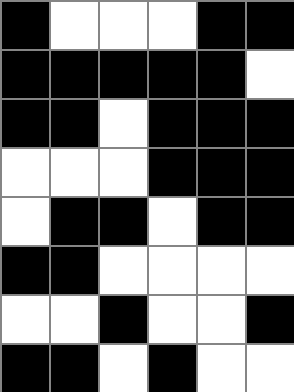[["black", "white", "white", "white", "black", "black"], ["black", "black", "black", "black", "black", "white"], ["black", "black", "white", "black", "black", "black"], ["white", "white", "white", "black", "black", "black"], ["white", "black", "black", "white", "black", "black"], ["black", "black", "white", "white", "white", "white"], ["white", "white", "black", "white", "white", "black"], ["black", "black", "white", "black", "white", "white"]]